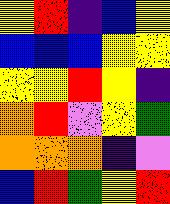[["yellow", "red", "indigo", "blue", "yellow"], ["blue", "blue", "blue", "yellow", "yellow"], ["yellow", "yellow", "red", "yellow", "indigo"], ["orange", "red", "violet", "yellow", "green"], ["orange", "orange", "orange", "indigo", "violet"], ["blue", "red", "green", "yellow", "red"]]